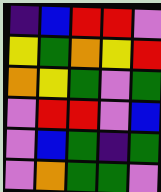[["indigo", "blue", "red", "red", "violet"], ["yellow", "green", "orange", "yellow", "red"], ["orange", "yellow", "green", "violet", "green"], ["violet", "red", "red", "violet", "blue"], ["violet", "blue", "green", "indigo", "green"], ["violet", "orange", "green", "green", "violet"]]